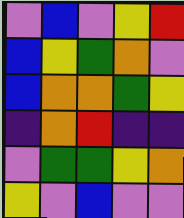[["violet", "blue", "violet", "yellow", "red"], ["blue", "yellow", "green", "orange", "violet"], ["blue", "orange", "orange", "green", "yellow"], ["indigo", "orange", "red", "indigo", "indigo"], ["violet", "green", "green", "yellow", "orange"], ["yellow", "violet", "blue", "violet", "violet"]]